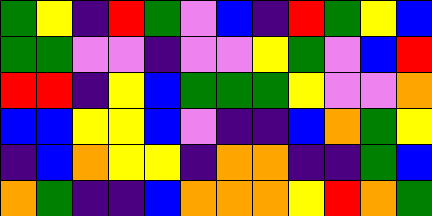[["green", "yellow", "indigo", "red", "green", "violet", "blue", "indigo", "red", "green", "yellow", "blue"], ["green", "green", "violet", "violet", "indigo", "violet", "violet", "yellow", "green", "violet", "blue", "red"], ["red", "red", "indigo", "yellow", "blue", "green", "green", "green", "yellow", "violet", "violet", "orange"], ["blue", "blue", "yellow", "yellow", "blue", "violet", "indigo", "indigo", "blue", "orange", "green", "yellow"], ["indigo", "blue", "orange", "yellow", "yellow", "indigo", "orange", "orange", "indigo", "indigo", "green", "blue"], ["orange", "green", "indigo", "indigo", "blue", "orange", "orange", "orange", "yellow", "red", "orange", "green"]]